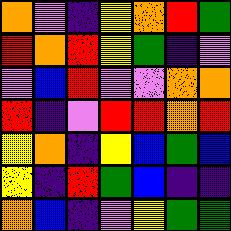[["orange", "violet", "indigo", "yellow", "orange", "red", "green"], ["red", "orange", "red", "yellow", "green", "indigo", "violet"], ["violet", "blue", "red", "violet", "violet", "orange", "orange"], ["red", "indigo", "violet", "red", "red", "orange", "red"], ["yellow", "orange", "indigo", "yellow", "blue", "green", "blue"], ["yellow", "indigo", "red", "green", "blue", "indigo", "indigo"], ["orange", "blue", "indigo", "violet", "yellow", "green", "green"]]